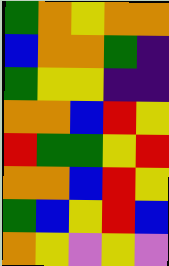[["green", "orange", "yellow", "orange", "orange"], ["blue", "orange", "orange", "green", "indigo"], ["green", "yellow", "yellow", "indigo", "indigo"], ["orange", "orange", "blue", "red", "yellow"], ["red", "green", "green", "yellow", "red"], ["orange", "orange", "blue", "red", "yellow"], ["green", "blue", "yellow", "red", "blue"], ["orange", "yellow", "violet", "yellow", "violet"]]